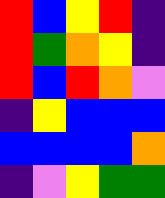[["red", "blue", "yellow", "red", "indigo"], ["red", "green", "orange", "yellow", "indigo"], ["red", "blue", "red", "orange", "violet"], ["indigo", "yellow", "blue", "blue", "blue"], ["blue", "blue", "blue", "blue", "orange"], ["indigo", "violet", "yellow", "green", "green"]]